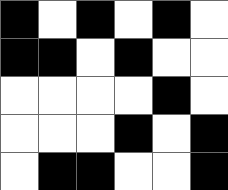[["black", "white", "black", "white", "black", "white"], ["black", "black", "white", "black", "white", "white"], ["white", "white", "white", "white", "black", "white"], ["white", "white", "white", "black", "white", "black"], ["white", "black", "black", "white", "white", "black"]]